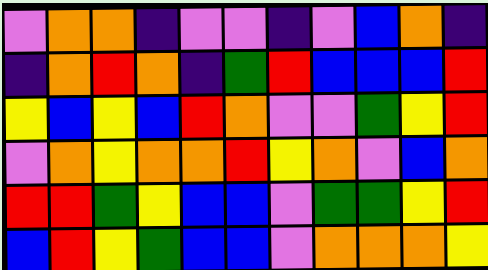[["violet", "orange", "orange", "indigo", "violet", "violet", "indigo", "violet", "blue", "orange", "indigo"], ["indigo", "orange", "red", "orange", "indigo", "green", "red", "blue", "blue", "blue", "red"], ["yellow", "blue", "yellow", "blue", "red", "orange", "violet", "violet", "green", "yellow", "red"], ["violet", "orange", "yellow", "orange", "orange", "red", "yellow", "orange", "violet", "blue", "orange"], ["red", "red", "green", "yellow", "blue", "blue", "violet", "green", "green", "yellow", "red"], ["blue", "red", "yellow", "green", "blue", "blue", "violet", "orange", "orange", "orange", "yellow"]]